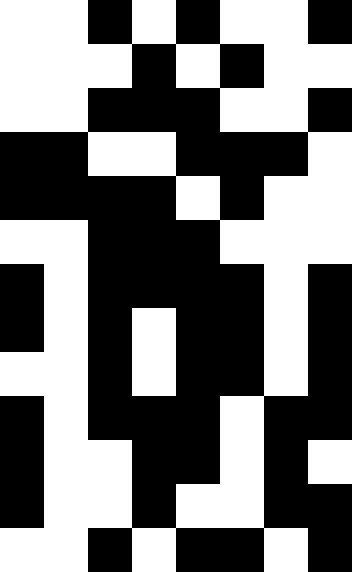[["white", "white", "black", "white", "black", "white", "white", "black"], ["white", "white", "white", "black", "white", "black", "white", "white"], ["white", "white", "black", "black", "black", "white", "white", "black"], ["black", "black", "white", "white", "black", "black", "black", "white"], ["black", "black", "black", "black", "white", "black", "white", "white"], ["white", "white", "black", "black", "black", "white", "white", "white"], ["black", "white", "black", "black", "black", "black", "white", "black"], ["black", "white", "black", "white", "black", "black", "white", "black"], ["white", "white", "black", "white", "black", "black", "white", "black"], ["black", "white", "black", "black", "black", "white", "black", "black"], ["black", "white", "white", "black", "black", "white", "black", "white"], ["black", "white", "white", "black", "white", "white", "black", "black"], ["white", "white", "black", "white", "black", "black", "white", "black"]]